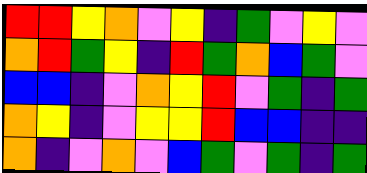[["red", "red", "yellow", "orange", "violet", "yellow", "indigo", "green", "violet", "yellow", "violet"], ["orange", "red", "green", "yellow", "indigo", "red", "green", "orange", "blue", "green", "violet"], ["blue", "blue", "indigo", "violet", "orange", "yellow", "red", "violet", "green", "indigo", "green"], ["orange", "yellow", "indigo", "violet", "yellow", "yellow", "red", "blue", "blue", "indigo", "indigo"], ["orange", "indigo", "violet", "orange", "violet", "blue", "green", "violet", "green", "indigo", "green"]]